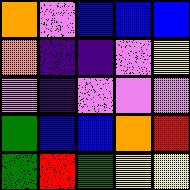[["orange", "violet", "blue", "blue", "blue"], ["orange", "indigo", "indigo", "violet", "yellow"], ["violet", "indigo", "violet", "violet", "violet"], ["green", "blue", "blue", "orange", "red"], ["green", "red", "green", "yellow", "yellow"]]